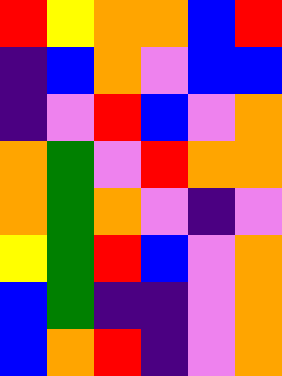[["red", "yellow", "orange", "orange", "blue", "red"], ["indigo", "blue", "orange", "violet", "blue", "blue"], ["indigo", "violet", "red", "blue", "violet", "orange"], ["orange", "green", "violet", "red", "orange", "orange"], ["orange", "green", "orange", "violet", "indigo", "violet"], ["yellow", "green", "red", "blue", "violet", "orange"], ["blue", "green", "indigo", "indigo", "violet", "orange"], ["blue", "orange", "red", "indigo", "violet", "orange"]]